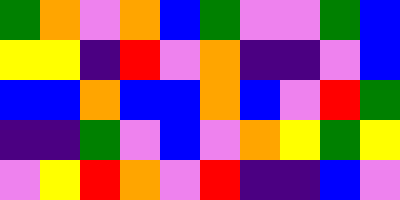[["green", "orange", "violet", "orange", "blue", "green", "violet", "violet", "green", "blue"], ["yellow", "yellow", "indigo", "red", "violet", "orange", "indigo", "indigo", "violet", "blue"], ["blue", "blue", "orange", "blue", "blue", "orange", "blue", "violet", "red", "green"], ["indigo", "indigo", "green", "violet", "blue", "violet", "orange", "yellow", "green", "yellow"], ["violet", "yellow", "red", "orange", "violet", "red", "indigo", "indigo", "blue", "violet"]]